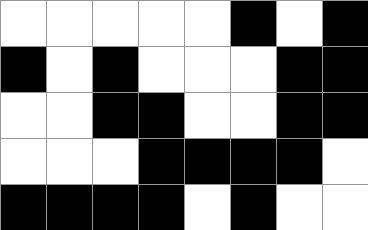[["white", "white", "white", "white", "white", "black", "white", "black"], ["black", "white", "black", "white", "white", "white", "black", "black"], ["white", "white", "black", "black", "white", "white", "black", "black"], ["white", "white", "white", "black", "black", "black", "black", "white"], ["black", "black", "black", "black", "white", "black", "white", "white"]]